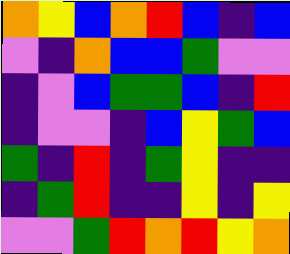[["orange", "yellow", "blue", "orange", "red", "blue", "indigo", "blue"], ["violet", "indigo", "orange", "blue", "blue", "green", "violet", "violet"], ["indigo", "violet", "blue", "green", "green", "blue", "indigo", "red"], ["indigo", "violet", "violet", "indigo", "blue", "yellow", "green", "blue"], ["green", "indigo", "red", "indigo", "green", "yellow", "indigo", "indigo"], ["indigo", "green", "red", "indigo", "indigo", "yellow", "indigo", "yellow"], ["violet", "violet", "green", "red", "orange", "red", "yellow", "orange"]]